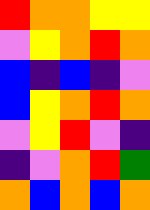[["red", "orange", "orange", "yellow", "yellow"], ["violet", "yellow", "orange", "red", "orange"], ["blue", "indigo", "blue", "indigo", "violet"], ["blue", "yellow", "orange", "red", "orange"], ["violet", "yellow", "red", "violet", "indigo"], ["indigo", "violet", "orange", "red", "green"], ["orange", "blue", "orange", "blue", "orange"]]